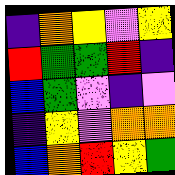[["indigo", "orange", "yellow", "violet", "yellow"], ["red", "green", "green", "red", "indigo"], ["blue", "green", "violet", "indigo", "violet"], ["indigo", "yellow", "violet", "orange", "orange"], ["blue", "orange", "red", "yellow", "green"]]